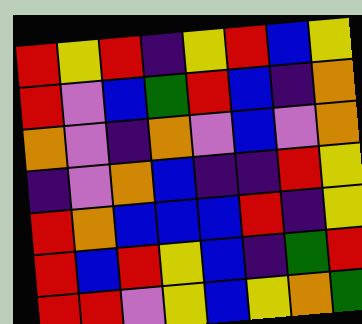[["red", "yellow", "red", "indigo", "yellow", "red", "blue", "yellow"], ["red", "violet", "blue", "green", "red", "blue", "indigo", "orange"], ["orange", "violet", "indigo", "orange", "violet", "blue", "violet", "orange"], ["indigo", "violet", "orange", "blue", "indigo", "indigo", "red", "yellow"], ["red", "orange", "blue", "blue", "blue", "red", "indigo", "yellow"], ["red", "blue", "red", "yellow", "blue", "indigo", "green", "red"], ["red", "red", "violet", "yellow", "blue", "yellow", "orange", "green"]]